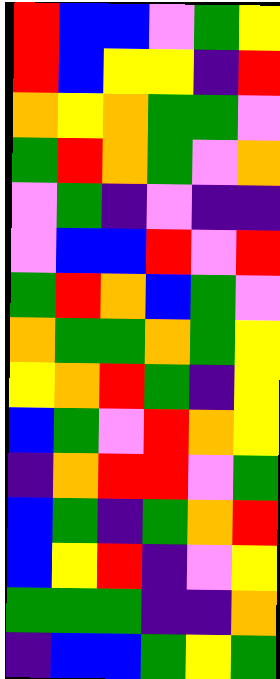[["red", "blue", "blue", "violet", "green", "yellow"], ["red", "blue", "yellow", "yellow", "indigo", "red"], ["orange", "yellow", "orange", "green", "green", "violet"], ["green", "red", "orange", "green", "violet", "orange"], ["violet", "green", "indigo", "violet", "indigo", "indigo"], ["violet", "blue", "blue", "red", "violet", "red"], ["green", "red", "orange", "blue", "green", "violet"], ["orange", "green", "green", "orange", "green", "yellow"], ["yellow", "orange", "red", "green", "indigo", "yellow"], ["blue", "green", "violet", "red", "orange", "yellow"], ["indigo", "orange", "red", "red", "violet", "green"], ["blue", "green", "indigo", "green", "orange", "red"], ["blue", "yellow", "red", "indigo", "violet", "yellow"], ["green", "green", "green", "indigo", "indigo", "orange"], ["indigo", "blue", "blue", "green", "yellow", "green"]]